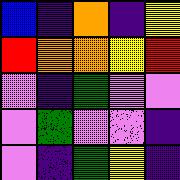[["blue", "indigo", "orange", "indigo", "yellow"], ["red", "orange", "orange", "yellow", "red"], ["violet", "indigo", "green", "violet", "violet"], ["violet", "green", "violet", "violet", "indigo"], ["violet", "indigo", "green", "yellow", "indigo"]]